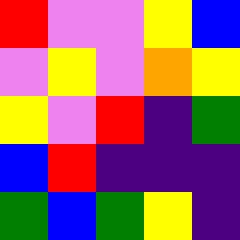[["red", "violet", "violet", "yellow", "blue"], ["violet", "yellow", "violet", "orange", "yellow"], ["yellow", "violet", "red", "indigo", "green"], ["blue", "red", "indigo", "indigo", "indigo"], ["green", "blue", "green", "yellow", "indigo"]]